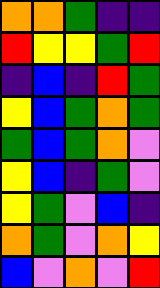[["orange", "orange", "green", "indigo", "indigo"], ["red", "yellow", "yellow", "green", "red"], ["indigo", "blue", "indigo", "red", "green"], ["yellow", "blue", "green", "orange", "green"], ["green", "blue", "green", "orange", "violet"], ["yellow", "blue", "indigo", "green", "violet"], ["yellow", "green", "violet", "blue", "indigo"], ["orange", "green", "violet", "orange", "yellow"], ["blue", "violet", "orange", "violet", "red"]]